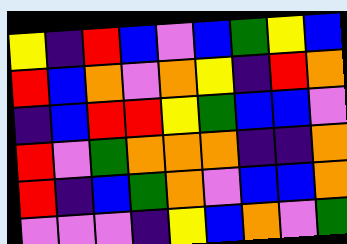[["yellow", "indigo", "red", "blue", "violet", "blue", "green", "yellow", "blue"], ["red", "blue", "orange", "violet", "orange", "yellow", "indigo", "red", "orange"], ["indigo", "blue", "red", "red", "yellow", "green", "blue", "blue", "violet"], ["red", "violet", "green", "orange", "orange", "orange", "indigo", "indigo", "orange"], ["red", "indigo", "blue", "green", "orange", "violet", "blue", "blue", "orange"], ["violet", "violet", "violet", "indigo", "yellow", "blue", "orange", "violet", "green"]]